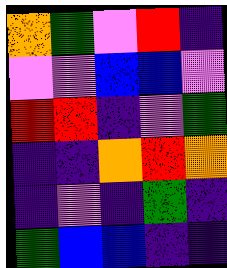[["orange", "green", "violet", "red", "indigo"], ["violet", "violet", "blue", "blue", "violet"], ["red", "red", "indigo", "violet", "green"], ["indigo", "indigo", "orange", "red", "orange"], ["indigo", "violet", "indigo", "green", "indigo"], ["green", "blue", "blue", "indigo", "indigo"]]